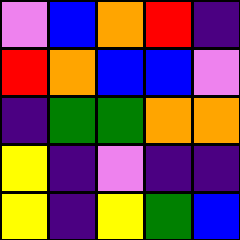[["violet", "blue", "orange", "red", "indigo"], ["red", "orange", "blue", "blue", "violet"], ["indigo", "green", "green", "orange", "orange"], ["yellow", "indigo", "violet", "indigo", "indigo"], ["yellow", "indigo", "yellow", "green", "blue"]]